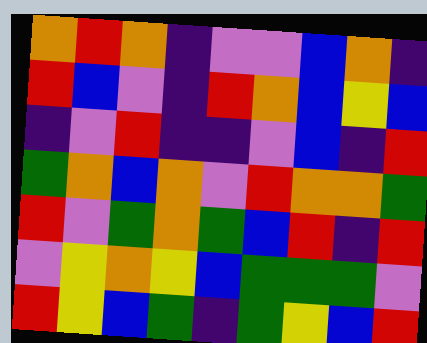[["orange", "red", "orange", "indigo", "violet", "violet", "blue", "orange", "indigo"], ["red", "blue", "violet", "indigo", "red", "orange", "blue", "yellow", "blue"], ["indigo", "violet", "red", "indigo", "indigo", "violet", "blue", "indigo", "red"], ["green", "orange", "blue", "orange", "violet", "red", "orange", "orange", "green"], ["red", "violet", "green", "orange", "green", "blue", "red", "indigo", "red"], ["violet", "yellow", "orange", "yellow", "blue", "green", "green", "green", "violet"], ["red", "yellow", "blue", "green", "indigo", "green", "yellow", "blue", "red"]]